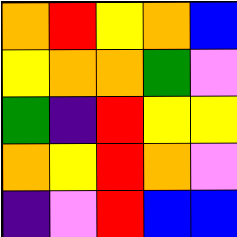[["orange", "red", "yellow", "orange", "blue"], ["yellow", "orange", "orange", "green", "violet"], ["green", "indigo", "red", "yellow", "yellow"], ["orange", "yellow", "red", "orange", "violet"], ["indigo", "violet", "red", "blue", "blue"]]